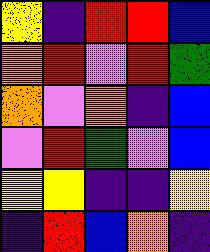[["yellow", "indigo", "red", "red", "blue"], ["orange", "red", "violet", "red", "green"], ["orange", "violet", "orange", "indigo", "blue"], ["violet", "red", "green", "violet", "blue"], ["yellow", "yellow", "indigo", "indigo", "yellow"], ["indigo", "red", "blue", "orange", "indigo"]]